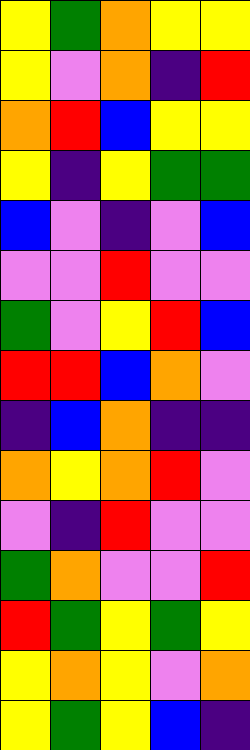[["yellow", "green", "orange", "yellow", "yellow"], ["yellow", "violet", "orange", "indigo", "red"], ["orange", "red", "blue", "yellow", "yellow"], ["yellow", "indigo", "yellow", "green", "green"], ["blue", "violet", "indigo", "violet", "blue"], ["violet", "violet", "red", "violet", "violet"], ["green", "violet", "yellow", "red", "blue"], ["red", "red", "blue", "orange", "violet"], ["indigo", "blue", "orange", "indigo", "indigo"], ["orange", "yellow", "orange", "red", "violet"], ["violet", "indigo", "red", "violet", "violet"], ["green", "orange", "violet", "violet", "red"], ["red", "green", "yellow", "green", "yellow"], ["yellow", "orange", "yellow", "violet", "orange"], ["yellow", "green", "yellow", "blue", "indigo"]]